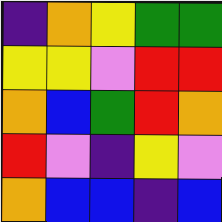[["indigo", "orange", "yellow", "green", "green"], ["yellow", "yellow", "violet", "red", "red"], ["orange", "blue", "green", "red", "orange"], ["red", "violet", "indigo", "yellow", "violet"], ["orange", "blue", "blue", "indigo", "blue"]]